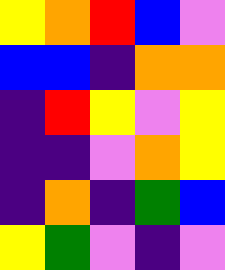[["yellow", "orange", "red", "blue", "violet"], ["blue", "blue", "indigo", "orange", "orange"], ["indigo", "red", "yellow", "violet", "yellow"], ["indigo", "indigo", "violet", "orange", "yellow"], ["indigo", "orange", "indigo", "green", "blue"], ["yellow", "green", "violet", "indigo", "violet"]]